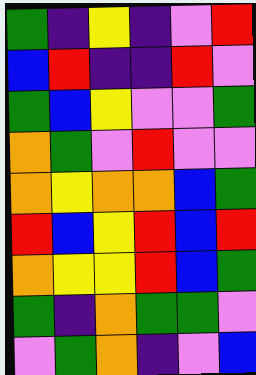[["green", "indigo", "yellow", "indigo", "violet", "red"], ["blue", "red", "indigo", "indigo", "red", "violet"], ["green", "blue", "yellow", "violet", "violet", "green"], ["orange", "green", "violet", "red", "violet", "violet"], ["orange", "yellow", "orange", "orange", "blue", "green"], ["red", "blue", "yellow", "red", "blue", "red"], ["orange", "yellow", "yellow", "red", "blue", "green"], ["green", "indigo", "orange", "green", "green", "violet"], ["violet", "green", "orange", "indigo", "violet", "blue"]]